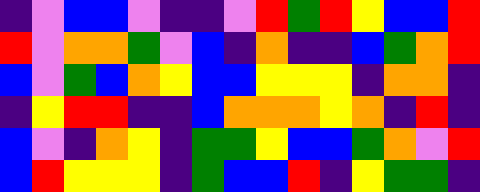[["indigo", "violet", "blue", "blue", "violet", "indigo", "indigo", "violet", "red", "green", "red", "yellow", "blue", "blue", "red"], ["red", "violet", "orange", "orange", "green", "violet", "blue", "indigo", "orange", "indigo", "indigo", "blue", "green", "orange", "red"], ["blue", "violet", "green", "blue", "orange", "yellow", "blue", "blue", "yellow", "yellow", "yellow", "indigo", "orange", "orange", "indigo"], ["indigo", "yellow", "red", "red", "indigo", "indigo", "blue", "orange", "orange", "orange", "yellow", "orange", "indigo", "red", "indigo"], ["blue", "violet", "indigo", "orange", "yellow", "indigo", "green", "green", "yellow", "blue", "blue", "green", "orange", "violet", "red"], ["blue", "red", "yellow", "yellow", "yellow", "indigo", "green", "blue", "blue", "red", "indigo", "yellow", "green", "green", "indigo"]]